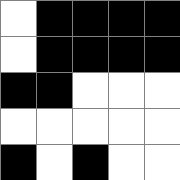[["white", "black", "black", "black", "black"], ["white", "black", "black", "black", "black"], ["black", "black", "white", "white", "white"], ["white", "white", "white", "white", "white"], ["black", "white", "black", "white", "white"]]